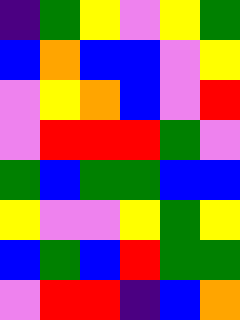[["indigo", "green", "yellow", "violet", "yellow", "green"], ["blue", "orange", "blue", "blue", "violet", "yellow"], ["violet", "yellow", "orange", "blue", "violet", "red"], ["violet", "red", "red", "red", "green", "violet"], ["green", "blue", "green", "green", "blue", "blue"], ["yellow", "violet", "violet", "yellow", "green", "yellow"], ["blue", "green", "blue", "red", "green", "green"], ["violet", "red", "red", "indigo", "blue", "orange"]]